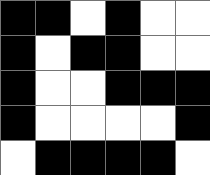[["black", "black", "white", "black", "white", "white"], ["black", "white", "black", "black", "white", "white"], ["black", "white", "white", "black", "black", "black"], ["black", "white", "white", "white", "white", "black"], ["white", "black", "black", "black", "black", "white"]]